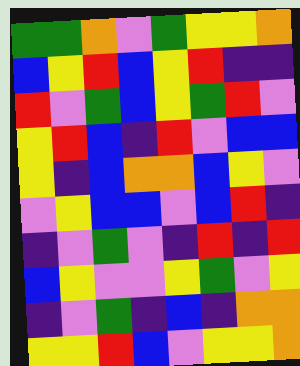[["green", "green", "orange", "violet", "green", "yellow", "yellow", "orange"], ["blue", "yellow", "red", "blue", "yellow", "red", "indigo", "indigo"], ["red", "violet", "green", "blue", "yellow", "green", "red", "violet"], ["yellow", "red", "blue", "indigo", "red", "violet", "blue", "blue"], ["yellow", "indigo", "blue", "orange", "orange", "blue", "yellow", "violet"], ["violet", "yellow", "blue", "blue", "violet", "blue", "red", "indigo"], ["indigo", "violet", "green", "violet", "indigo", "red", "indigo", "red"], ["blue", "yellow", "violet", "violet", "yellow", "green", "violet", "yellow"], ["indigo", "violet", "green", "indigo", "blue", "indigo", "orange", "orange"], ["yellow", "yellow", "red", "blue", "violet", "yellow", "yellow", "orange"]]